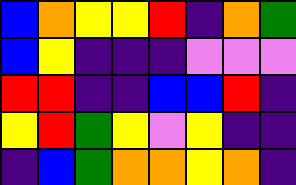[["blue", "orange", "yellow", "yellow", "red", "indigo", "orange", "green"], ["blue", "yellow", "indigo", "indigo", "indigo", "violet", "violet", "violet"], ["red", "red", "indigo", "indigo", "blue", "blue", "red", "indigo"], ["yellow", "red", "green", "yellow", "violet", "yellow", "indigo", "indigo"], ["indigo", "blue", "green", "orange", "orange", "yellow", "orange", "indigo"]]